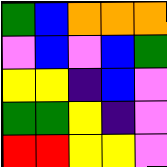[["green", "blue", "orange", "orange", "orange"], ["violet", "blue", "violet", "blue", "green"], ["yellow", "yellow", "indigo", "blue", "violet"], ["green", "green", "yellow", "indigo", "violet"], ["red", "red", "yellow", "yellow", "violet"]]